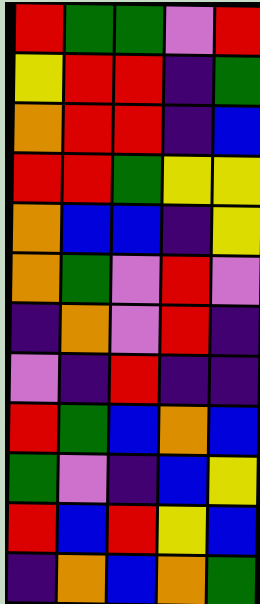[["red", "green", "green", "violet", "red"], ["yellow", "red", "red", "indigo", "green"], ["orange", "red", "red", "indigo", "blue"], ["red", "red", "green", "yellow", "yellow"], ["orange", "blue", "blue", "indigo", "yellow"], ["orange", "green", "violet", "red", "violet"], ["indigo", "orange", "violet", "red", "indigo"], ["violet", "indigo", "red", "indigo", "indigo"], ["red", "green", "blue", "orange", "blue"], ["green", "violet", "indigo", "blue", "yellow"], ["red", "blue", "red", "yellow", "blue"], ["indigo", "orange", "blue", "orange", "green"]]